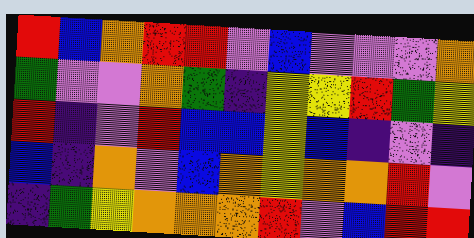[["red", "blue", "orange", "red", "red", "violet", "blue", "violet", "violet", "violet", "orange"], ["green", "violet", "violet", "orange", "green", "indigo", "yellow", "yellow", "red", "green", "yellow"], ["red", "indigo", "violet", "red", "blue", "blue", "yellow", "blue", "indigo", "violet", "indigo"], ["blue", "indigo", "orange", "violet", "blue", "orange", "yellow", "orange", "orange", "red", "violet"], ["indigo", "green", "yellow", "orange", "orange", "orange", "red", "violet", "blue", "red", "red"]]